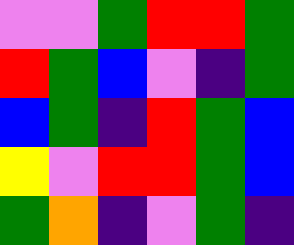[["violet", "violet", "green", "red", "red", "green"], ["red", "green", "blue", "violet", "indigo", "green"], ["blue", "green", "indigo", "red", "green", "blue"], ["yellow", "violet", "red", "red", "green", "blue"], ["green", "orange", "indigo", "violet", "green", "indigo"]]